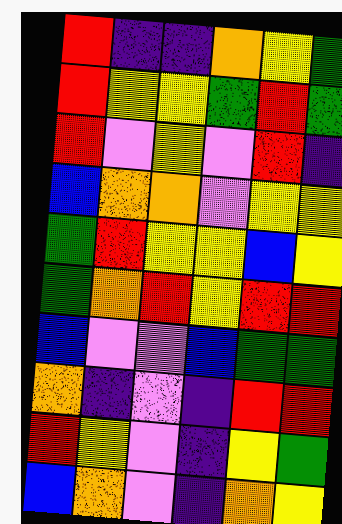[["red", "indigo", "indigo", "orange", "yellow", "green"], ["red", "yellow", "yellow", "green", "red", "green"], ["red", "violet", "yellow", "violet", "red", "indigo"], ["blue", "orange", "orange", "violet", "yellow", "yellow"], ["green", "red", "yellow", "yellow", "blue", "yellow"], ["green", "orange", "red", "yellow", "red", "red"], ["blue", "violet", "violet", "blue", "green", "green"], ["orange", "indigo", "violet", "indigo", "red", "red"], ["red", "yellow", "violet", "indigo", "yellow", "green"], ["blue", "orange", "violet", "indigo", "orange", "yellow"]]